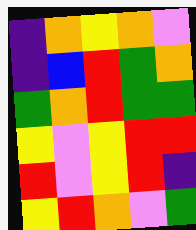[["indigo", "orange", "yellow", "orange", "violet"], ["indigo", "blue", "red", "green", "orange"], ["green", "orange", "red", "green", "green"], ["yellow", "violet", "yellow", "red", "red"], ["red", "violet", "yellow", "red", "indigo"], ["yellow", "red", "orange", "violet", "green"]]